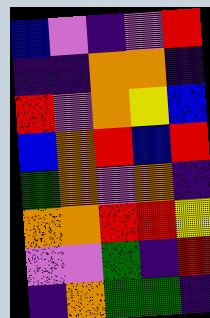[["blue", "violet", "indigo", "violet", "red"], ["indigo", "indigo", "orange", "orange", "indigo"], ["red", "violet", "orange", "yellow", "blue"], ["blue", "orange", "red", "blue", "red"], ["green", "orange", "violet", "orange", "indigo"], ["orange", "orange", "red", "red", "yellow"], ["violet", "violet", "green", "indigo", "red"], ["indigo", "orange", "green", "green", "indigo"]]